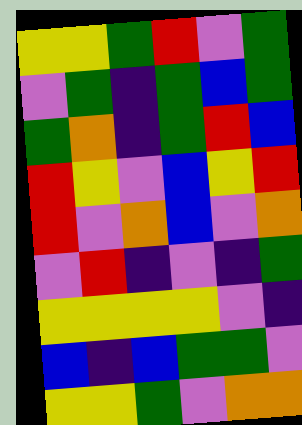[["yellow", "yellow", "green", "red", "violet", "green"], ["violet", "green", "indigo", "green", "blue", "green"], ["green", "orange", "indigo", "green", "red", "blue"], ["red", "yellow", "violet", "blue", "yellow", "red"], ["red", "violet", "orange", "blue", "violet", "orange"], ["violet", "red", "indigo", "violet", "indigo", "green"], ["yellow", "yellow", "yellow", "yellow", "violet", "indigo"], ["blue", "indigo", "blue", "green", "green", "violet"], ["yellow", "yellow", "green", "violet", "orange", "orange"]]